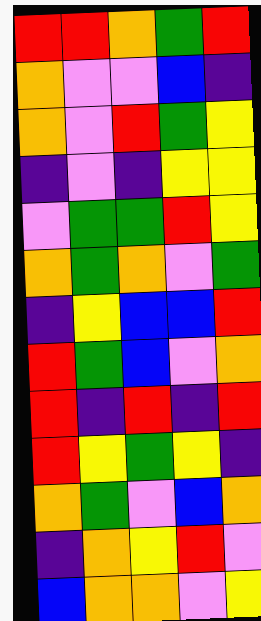[["red", "red", "orange", "green", "red"], ["orange", "violet", "violet", "blue", "indigo"], ["orange", "violet", "red", "green", "yellow"], ["indigo", "violet", "indigo", "yellow", "yellow"], ["violet", "green", "green", "red", "yellow"], ["orange", "green", "orange", "violet", "green"], ["indigo", "yellow", "blue", "blue", "red"], ["red", "green", "blue", "violet", "orange"], ["red", "indigo", "red", "indigo", "red"], ["red", "yellow", "green", "yellow", "indigo"], ["orange", "green", "violet", "blue", "orange"], ["indigo", "orange", "yellow", "red", "violet"], ["blue", "orange", "orange", "violet", "yellow"]]